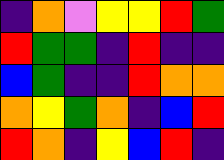[["indigo", "orange", "violet", "yellow", "yellow", "red", "green"], ["red", "green", "green", "indigo", "red", "indigo", "indigo"], ["blue", "green", "indigo", "indigo", "red", "orange", "orange"], ["orange", "yellow", "green", "orange", "indigo", "blue", "red"], ["red", "orange", "indigo", "yellow", "blue", "red", "indigo"]]